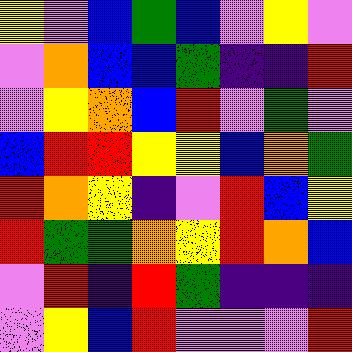[["yellow", "violet", "blue", "green", "blue", "violet", "yellow", "violet"], ["violet", "orange", "blue", "blue", "green", "indigo", "indigo", "red"], ["violet", "yellow", "orange", "blue", "red", "violet", "green", "violet"], ["blue", "red", "red", "yellow", "yellow", "blue", "orange", "green"], ["red", "orange", "yellow", "indigo", "violet", "red", "blue", "yellow"], ["red", "green", "green", "orange", "yellow", "red", "orange", "blue"], ["violet", "red", "indigo", "red", "green", "indigo", "indigo", "indigo"], ["violet", "yellow", "blue", "red", "violet", "violet", "violet", "red"]]